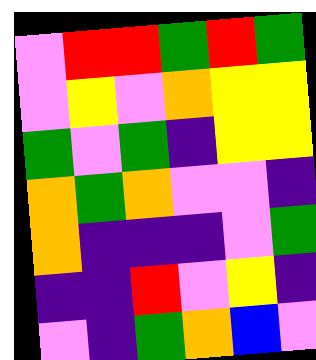[["violet", "red", "red", "green", "red", "green"], ["violet", "yellow", "violet", "orange", "yellow", "yellow"], ["green", "violet", "green", "indigo", "yellow", "yellow"], ["orange", "green", "orange", "violet", "violet", "indigo"], ["orange", "indigo", "indigo", "indigo", "violet", "green"], ["indigo", "indigo", "red", "violet", "yellow", "indigo"], ["violet", "indigo", "green", "orange", "blue", "violet"]]